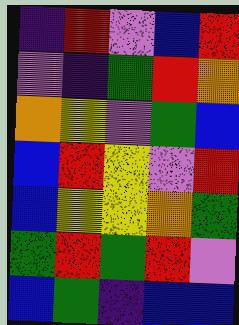[["indigo", "red", "violet", "blue", "red"], ["violet", "indigo", "green", "red", "orange"], ["orange", "yellow", "violet", "green", "blue"], ["blue", "red", "yellow", "violet", "red"], ["blue", "yellow", "yellow", "orange", "green"], ["green", "red", "green", "red", "violet"], ["blue", "green", "indigo", "blue", "blue"]]